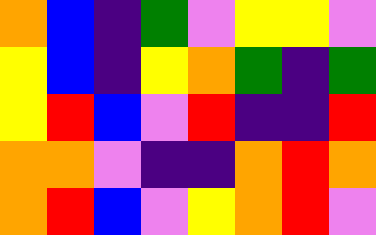[["orange", "blue", "indigo", "green", "violet", "yellow", "yellow", "violet"], ["yellow", "blue", "indigo", "yellow", "orange", "green", "indigo", "green"], ["yellow", "red", "blue", "violet", "red", "indigo", "indigo", "red"], ["orange", "orange", "violet", "indigo", "indigo", "orange", "red", "orange"], ["orange", "red", "blue", "violet", "yellow", "orange", "red", "violet"]]